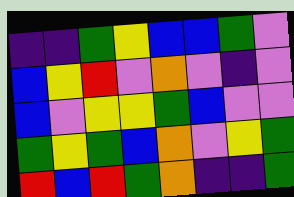[["indigo", "indigo", "green", "yellow", "blue", "blue", "green", "violet"], ["blue", "yellow", "red", "violet", "orange", "violet", "indigo", "violet"], ["blue", "violet", "yellow", "yellow", "green", "blue", "violet", "violet"], ["green", "yellow", "green", "blue", "orange", "violet", "yellow", "green"], ["red", "blue", "red", "green", "orange", "indigo", "indigo", "green"]]